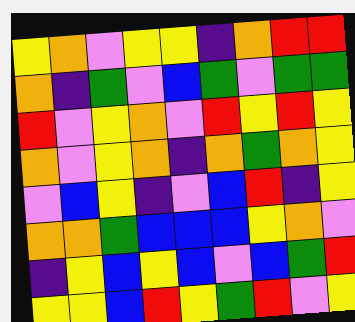[["yellow", "orange", "violet", "yellow", "yellow", "indigo", "orange", "red", "red"], ["orange", "indigo", "green", "violet", "blue", "green", "violet", "green", "green"], ["red", "violet", "yellow", "orange", "violet", "red", "yellow", "red", "yellow"], ["orange", "violet", "yellow", "orange", "indigo", "orange", "green", "orange", "yellow"], ["violet", "blue", "yellow", "indigo", "violet", "blue", "red", "indigo", "yellow"], ["orange", "orange", "green", "blue", "blue", "blue", "yellow", "orange", "violet"], ["indigo", "yellow", "blue", "yellow", "blue", "violet", "blue", "green", "red"], ["yellow", "yellow", "blue", "red", "yellow", "green", "red", "violet", "yellow"]]